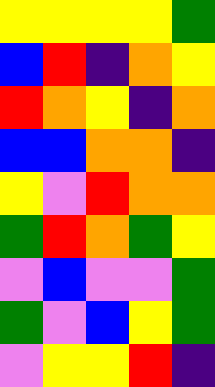[["yellow", "yellow", "yellow", "yellow", "green"], ["blue", "red", "indigo", "orange", "yellow"], ["red", "orange", "yellow", "indigo", "orange"], ["blue", "blue", "orange", "orange", "indigo"], ["yellow", "violet", "red", "orange", "orange"], ["green", "red", "orange", "green", "yellow"], ["violet", "blue", "violet", "violet", "green"], ["green", "violet", "blue", "yellow", "green"], ["violet", "yellow", "yellow", "red", "indigo"]]